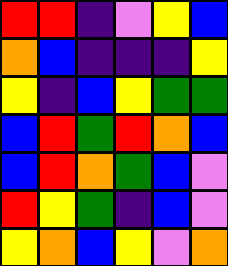[["red", "red", "indigo", "violet", "yellow", "blue"], ["orange", "blue", "indigo", "indigo", "indigo", "yellow"], ["yellow", "indigo", "blue", "yellow", "green", "green"], ["blue", "red", "green", "red", "orange", "blue"], ["blue", "red", "orange", "green", "blue", "violet"], ["red", "yellow", "green", "indigo", "blue", "violet"], ["yellow", "orange", "blue", "yellow", "violet", "orange"]]